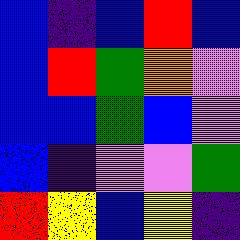[["blue", "indigo", "blue", "red", "blue"], ["blue", "red", "green", "orange", "violet"], ["blue", "blue", "green", "blue", "violet"], ["blue", "indigo", "violet", "violet", "green"], ["red", "yellow", "blue", "yellow", "indigo"]]